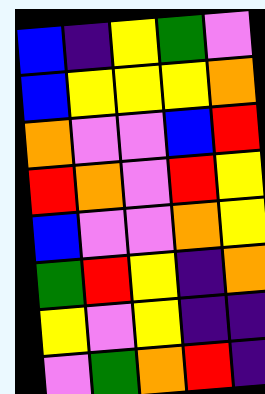[["blue", "indigo", "yellow", "green", "violet"], ["blue", "yellow", "yellow", "yellow", "orange"], ["orange", "violet", "violet", "blue", "red"], ["red", "orange", "violet", "red", "yellow"], ["blue", "violet", "violet", "orange", "yellow"], ["green", "red", "yellow", "indigo", "orange"], ["yellow", "violet", "yellow", "indigo", "indigo"], ["violet", "green", "orange", "red", "indigo"]]